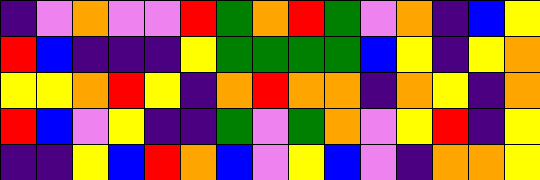[["indigo", "violet", "orange", "violet", "violet", "red", "green", "orange", "red", "green", "violet", "orange", "indigo", "blue", "yellow"], ["red", "blue", "indigo", "indigo", "indigo", "yellow", "green", "green", "green", "green", "blue", "yellow", "indigo", "yellow", "orange"], ["yellow", "yellow", "orange", "red", "yellow", "indigo", "orange", "red", "orange", "orange", "indigo", "orange", "yellow", "indigo", "orange"], ["red", "blue", "violet", "yellow", "indigo", "indigo", "green", "violet", "green", "orange", "violet", "yellow", "red", "indigo", "yellow"], ["indigo", "indigo", "yellow", "blue", "red", "orange", "blue", "violet", "yellow", "blue", "violet", "indigo", "orange", "orange", "yellow"]]